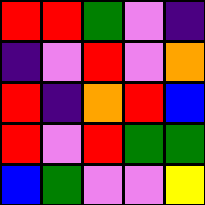[["red", "red", "green", "violet", "indigo"], ["indigo", "violet", "red", "violet", "orange"], ["red", "indigo", "orange", "red", "blue"], ["red", "violet", "red", "green", "green"], ["blue", "green", "violet", "violet", "yellow"]]